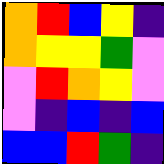[["orange", "red", "blue", "yellow", "indigo"], ["orange", "yellow", "yellow", "green", "violet"], ["violet", "red", "orange", "yellow", "violet"], ["violet", "indigo", "blue", "indigo", "blue"], ["blue", "blue", "red", "green", "indigo"]]